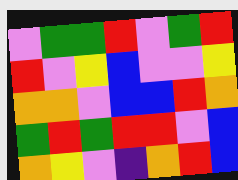[["violet", "green", "green", "red", "violet", "green", "red"], ["red", "violet", "yellow", "blue", "violet", "violet", "yellow"], ["orange", "orange", "violet", "blue", "blue", "red", "orange"], ["green", "red", "green", "red", "red", "violet", "blue"], ["orange", "yellow", "violet", "indigo", "orange", "red", "blue"]]